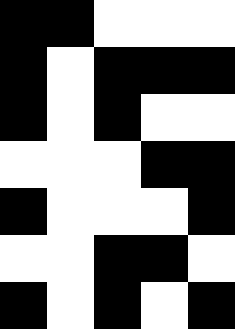[["black", "black", "white", "white", "white"], ["black", "white", "black", "black", "black"], ["black", "white", "black", "white", "white"], ["white", "white", "white", "black", "black"], ["black", "white", "white", "white", "black"], ["white", "white", "black", "black", "white"], ["black", "white", "black", "white", "black"]]